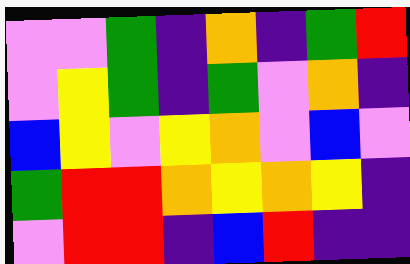[["violet", "violet", "green", "indigo", "orange", "indigo", "green", "red"], ["violet", "yellow", "green", "indigo", "green", "violet", "orange", "indigo"], ["blue", "yellow", "violet", "yellow", "orange", "violet", "blue", "violet"], ["green", "red", "red", "orange", "yellow", "orange", "yellow", "indigo"], ["violet", "red", "red", "indigo", "blue", "red", "indigo", "indigo"]]